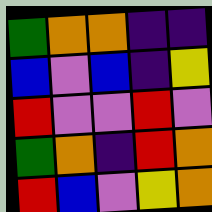[["green", "orange", "orange", "indigo", "indigo"], ["blue", "violet", "blue", "indigo", "yellow"], ["red", "violet", "violet", "red", "violet"], ["green", "orange", "indigo", "red", "orange"], ["red", "blue", "violet", "yellow", "orange"]]